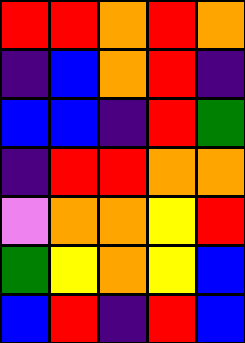[["red", "red", "orange", "red", "orange"], ["indigo", "blue", "orange", "red", "indigo"], ["blue", "blue", "indigo", "red", "green"], ["indigo", "red", "red", "orange", "orange"], ["violet", "orange", "orange", "yellow", "red"], ["green", "yellow", "orange", "yellow", "blue"], ["blue", "red", "indigo", "red", "blue"]]